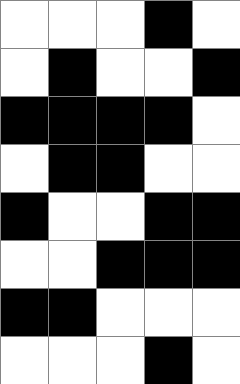[["white", "white", "white", "black", "white"], ["white", "black", "white", "white", "black"], ["black", "black", "black", "black", "white"], ["white", "black", "black", "white", "white"], ["black", "white", "white", "black", "black"], ["white", "white", "black", "black", "black"], ["black", "black", "white", "white", "white"], ["white", "white", "white", "black", "white"]]